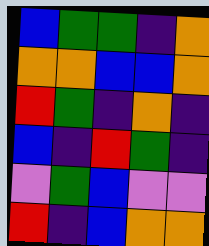[["blue", "green", "green", "indigo", "orange"], ["orange", "orange", "blue", "blue", "orange"], ["red", "green", "indigo", "orange", "indigo"], ["blue", "indigo", "red", "green", "indigo"], ["violet", "green", "blue", "violet", "violet"], ["red", "indigo", "blue", "orange", "orange"]]